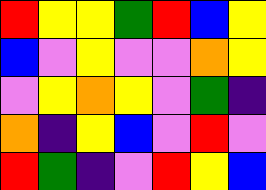[["red", "yellow", "yellow", "green", "red", "blue", "yellow"], ["blue", "violet", "yellow", "violet", "violet", "orange", "yellow"], ["violet", "yellow", "orange", "yellow", "violet", "green", "indigo"], ["orange", "indigo", "yellow", "blue", "violet", "red", "violet"], ["red", "green", "indigo", "violet", "red", "yellow", "blue"]]